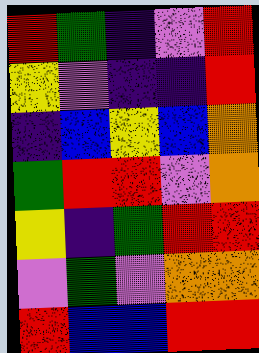[["red", "green", "indigo", "violet", "red"], ["yellow", "violet", "indigo", "indigo", "red"], ["indigo", "blue", "yellow", "blue", "orange"], ["green", "red", "red", "violet", "orange"], ["yellow", "indigo", "green", "red", "red"], ["violet", "green", "violet", "orange", "orange"], ["red", "blue", "blue", "red", "red"]]